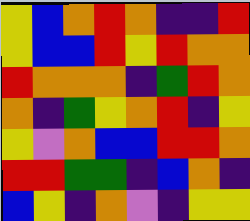[["yellow", "blue", "orange", "red", "orange", "indigo", "indigo", "red"], ["yellow", "blue", "blue", "red", "yellow", "red", "orange", "orange"], ["red", "orange", "orange", "orange", "indigo", "green", "red", "orange"], ["orange", "indigo", "green", "yellow", "orange", "red", "indigo", "yellow"], ["yellow", "violet", "orange", "blue", "blue", "red", "red", "orange"], ["red", "red", "green", "green", "indigo", "blue", "orange", "indigo"], ["blue", "yellow", "indigo", "orange", "violet", "indigo", "yellow", "yellow"]]